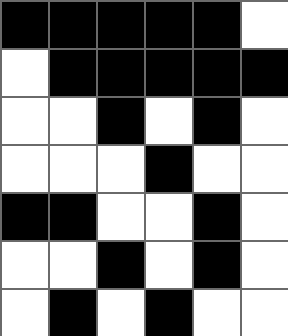[["black", "black", "black", "black", "black", "white"], ["white", "black", "black", "black", "black", "black"], ["white", "white", "black", "white", "black", "white"], ["white", "white", "white", "black", "white", "white"], ["black", "black", "white", "white", "black", "white"], ["white", "white", "black", "white", "black", "white"], ["white", "black", "white", "black", "white", "white"]]